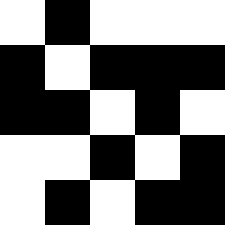[["white", "black", "white", "white", "white"], ["black", "white", "black", "black", "black"], ["black", "black", "white", "black", "white"], ["white", "white", "black", "white", "black"], ["white", "black", "white", "black", "black"]]